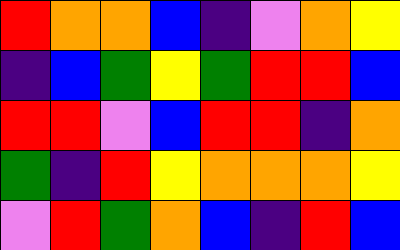[["red", "orange", "orange", "blue", "indigo", "violet", "orange", "yellow"], ["indigo", "blue", "green", "yellow", "green", "red", "red", "blue"], ["red", "red", "violet", "blue", "red", "red", "indigo", "orange"], ["green", "indigo", "red", "yellow", "orange", "orange", "orange", "yellow"], ["violet", "red", "green", "orange", "blue", "indigo", "red", "blue"]]